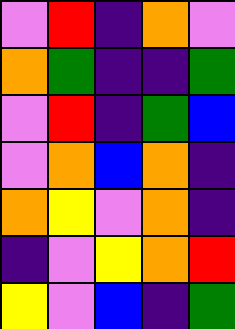[["violet", "red", "indigo", "orange", "violet"], ["orange", "green", "indigo", "indigo", "green"], ["violet", "red", "indigo", "green", "blue"], ["violet", "orange", "blue", "orange", "indigo"], ["orange", "yellow", "violet", "orange", "indigo"], ["indigo", "violet", "yellow", "orange", "red"], ["yellow", "violet", "blue", "indigo", "green"]]